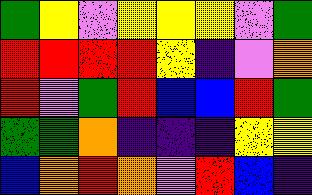[["green", "yellow", "violet", "yellow", "yellow", "yellow", "violet", "green"], ["red", "red", "red", "red", "yellow", "indigo", "violet", "orange"], ["red", "violet", "green", "red", "blue", "blue", "red", "green"], ["green", "green", "orange", "indigo", "indigo", "indigo", "yellow", "yellow"], ["blue", "orange", "red", "orange", "violet", "red", "blue", "indigo"]]